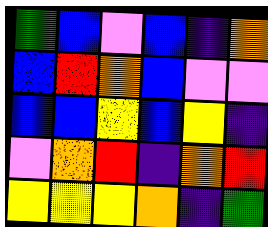[["green", "blue", "violet", "blue", "indigo", "orange"], ["blue", "red", "orange", "blue", "violet", "violet"], ["blue", "blue", "yellow", "blue", "yellow", "indigo"], ["violet", "orange", "red", "indigo", "orange", "red"], ["yellow", "yellow", "yellow", "orange", "indigo", "green"]]